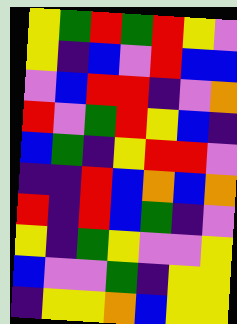[["yellow", "green", "red", "green", "red", "yellow", "violet"], ["yellow", "indigo", "blue", "violet", "red", "blue", "blue"], ["violet", "blue", "red", "red", "indigo", "violet", "orange"], ["red", "violet", "green", "red", "yellow", "blue", "indigo"], ["blue", "green", "indigo", "yellow", "red", "red", "violet"], ["indigo", "indigo", "red", "blue", "orange", "blue", "orange"], ["red", "indigo", "red", "blue", "green", "indigo", "violet"], ["yellow", "indigo", "green", "yellow", "violet", "violet", "yellow"], ["blue", "violet", "violet", "green", "indigo", "yellow", "yellow"], ["indigo", "yellow", "yellow", "orange", "blue", "yellow", "yellow"]]